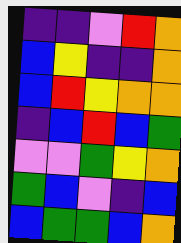[["indigo", "indigo", "violet", "red", "orange"], ["blue", "yellow", "indigo", "indigo", "orange"], ["blue", "red", "yellow", "orange", "orange"], ["indigo", "blue", "red", "blue", "green"], ["violet", "violet", "green", "yellow", "orange"], ["green", "blue", "violet", "indigo", "blue"], ["blue", "green", "green", "blue", "orange"]]